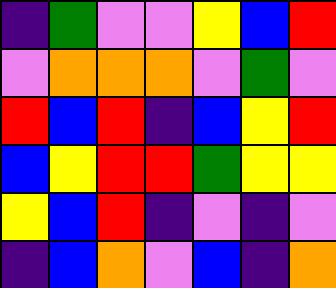[["indigo", "green", "violet", "violet", "yellow", "blue", "red"], ["violet", "orange", "orange", "orange", "violet", "green", "violet"], ["red", "blue", "red", "indigo", "blue", "yellow", "red"], ["blue", "yellow", "red", "red", "green", "yellow", "yellow"], ["yellow", "blue", "red", "indigo", "violet", "indigo", "violet"], ["indigo", "blue", "orange", "violet", "blue", "indigo", "orange"]]